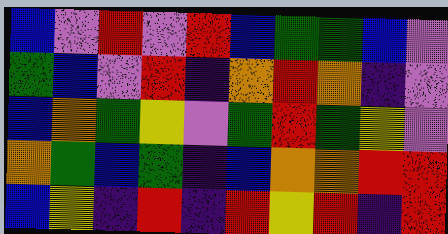[["blue", "violet", "red", "violet", "red", "blue", "green", "green", "blue", "violet"], ["green", "blue", "violet", "red", "indigo", "orange", "red", "orange", "indigo", "violet"], ["blue", "orange", "green", "yellow", "violet", "green", "red", "green", "yellow", "violet"], ["orange", "green", "blue", "green", "indigo", "blue", "orange", "orange", "red", "red"], ["blue", "yellow", "indigo", "red", "indigo", "red", "yellow", "red", "indigo", "red"]]